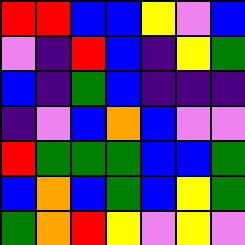[["red", "red", "blue", "blue", "yellow", "violet", "blue"], ["violet", "indigo", "red", "blue", "indigo", "yellow", "green"], ["blue", "indigo", "green", "blue", "indigo", "indigo", "indigo"], ["indigo", "violet", "blue", "orange", "blue", "violet", "violet"], ["red", "green", "green", "green", "blue", "blue", "green"], ["blue", "orange", "blue", "green", "blue", "yellow", "green"], ["green", "orange", "red", "yellow", "violet", "yellow", "violet"]]